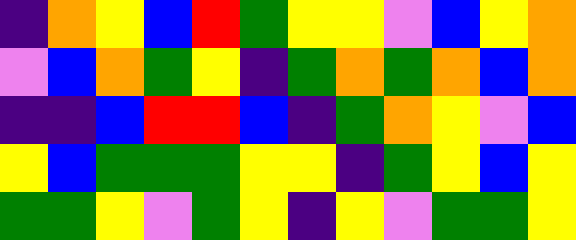[["indigo", "orange", "yellow", "blue", "red", "green", "yellow", "yellow", "violet", "blue", "yellow", "orange"], ["violet", "blue", "orange", "green", "yellow", "indigo", "green", "orange", "green", "orange", "blue", "orange"], ["indigo", "indigo", "blue", "red", "red", "blue", "indigo", "green", "orange", "yellow", "violet", "blue"], ["yellow", "blue", "green", "green", "green", "yellow", "yellow", "indigo", "green", "yellow", "blue", "yellow"], ["green", "green", "yellow", "violet", "green", "yellow", "indigo", "yellow", "violet", "green", "green", "yellow"]]